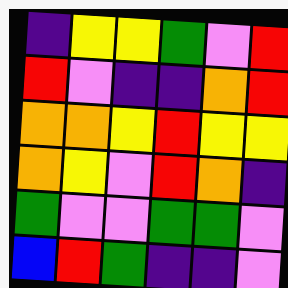[["indigo", "yellow", "yellow", "green", "violet", "red"], ["red", "violet", "indigo", "indigo", "orange", "red"], ["orange", "orange", "yellow", "red", "yellow", "yellow"], ["orange", "yellow", "violet", "red", "orange", "indigo"], ["green", "violet", "violet", "green", "green", "violet"], ["blue", "red", "green", "indigo", "indigo", "violet"]]